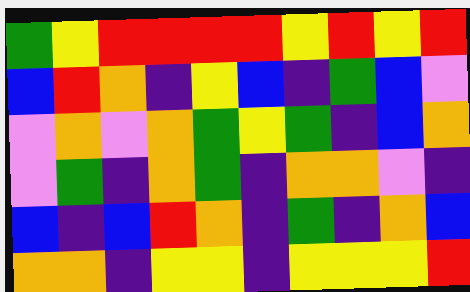[["green", "yellow", "red", "red", "red", "red", "yellow", "red", "yellow", "red"], ["blue", "red", "orange", "indigo", "yellow", "blue", "indigo", "green", "blue", "violet"], ["violet", "orange", "violet", "orange", "green", "yellow", "green", "indigo", "blue", "orange"], ["violet", "green", "indigo", "orange", "green", "indigo", "orange", "orange", "violet", "indigo"], ["blue", "indigo", "blue", "red", "orange", "indigo", "green", "indigo", "orange", "blue"], ["orange", "orange", "indigo", "yellow", "yellow", "indigo", "yellow", "yellow", "yellow", "red"]]